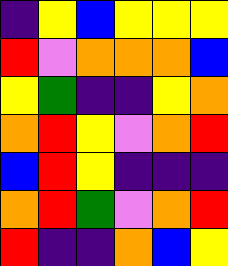[["indigo", "yellow", "blue", "yellow", "yellow", "yellow"], ["red", "violet", "orange", "orange", "orange", "blue"], ["yellow", "green", "indigo", "indigo", "yellow", "orange"], ["orange", "red", "yellow", "violet", "orange", "red"], ["blue", "red", "yellow", "indigo", "indigo", "indigo"], ["orange", "red", "green", "violet", "orange", "red"], ["red", "indigo", "indigo", "orange", "blue", "yellow"]]